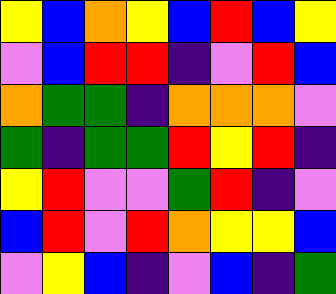[["yellow", "blue", "orange", "yellow", "blue", "red", "blue", "yellow"], ["violet", "blue", "red", "red", "indigo", "violet", "red", "blue"], ["orange", "green", "green", "indigo", "orange", "orange", "orange", "violet"], ["green", "indigo", "green", "green", "red", "yellow", "red", "indigo"], ["yellow", "red", "violet", "violet", "green", "red", "indigo", "violet"], ["blue", "red", "violet", "red", "orange", "yellow", "yellow", "blue"], ["violet", "yellow", "blue", "indigo", "violet", "blue", "indigo", "green"]]